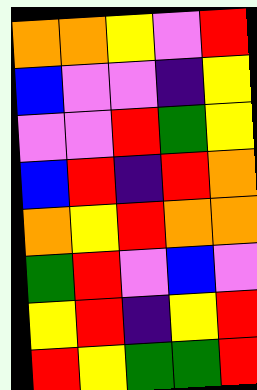[["orange", "orange", "yellow", "violet", "red"], ["blue", "violet", "violet", "indigo", "yellow"], ["violet", "violet", "red", "green", "yellow"], ["blue", "red", "indigo", "red", "orange"], ["orange", "yellow", "red", "orange", "orange"], ["green", "red", "violet", "blue", "violet"], ["yellow", "red", "indigo", "yellow", "red"], ["red", "yellow", "green", "green", "red"]]